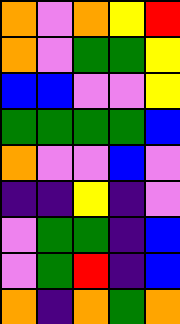[["orange", "violet", "orange", "yellow", "red"], ["orange", "violet", "green", "green", "yellow"], ["blue", "blue", "violet", "violet", "yellow"], ["green", "green", "green", "green", "blue"], ["orange", "violet", "violet", "blue", "violet"], ["indigo", "indigo", "yellow", "indigo", "violet"], ["violet", "green", "green", "indigo", "blue"], ["violet", "green", "red", "indigo", "blue"], ["orange", "indigo", "orange", "green", "orange"]]